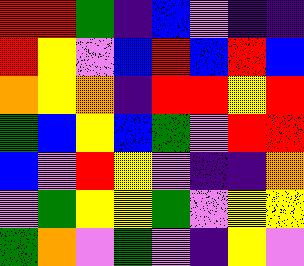[["red", "red", "green", "indigo", "blue", "violet", "indigo", "indigo"], ["red", "yellow", "violet", "blue", "red", "blue", "red", "blue"], ["orange", "yellow", "orange", "indigo", "red", "red", "yellow", "red"], ["green", "blue", "yellow", "blue", "green", "violet", "red", "red"], ["blue", "violet", "red", "yellow", "violet", "indigo", "indigo", "orange"], ["violet", "green", "yellow", "yellow", "green", "violet", "yellow", "yellow"], ["green", "orange", "violet", "green", "violet", "indigo", "yellow", "violet"]]